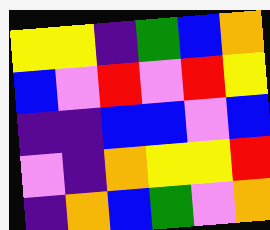[["yellow", "yellow", "indigo", "green", "blue", "orange"], ["blue", "violet", "red", "violet", "red", "yellow"], ["indigo", "indigo", "blue", "blue", "violet", "blue"], ["violet", "indigo", "orange", "yellow", "yellow", "red"], ["indigo", "orange", "blue", "green", "violet", "orange"]]